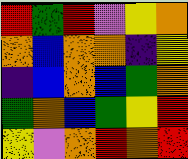[["red", "green", "red", "violet", "yellow", "orange"], ["orange", "blue", "orange", "orange", "indigo", "yellow"], ["indigo", "blue", "orange", "blue", "green", "orange"], ["green", "orange", "blue", "green", "yellow", "red"], ["yellow", "violet", "orange", "red", "orange", "red"]]